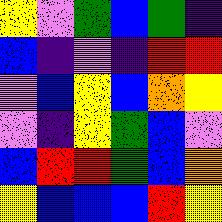[["yellow", "violet", "green", "blue", "green", "indigo"], ["blue", "indigo", "violet", "indigo", "red", "red"], ["violet", "blue", "yellow", "blue", "orange", "yellow"], ["violet", "indigo", "yellow", "green", "blue", "violet"], ["blue", "red", "red", "green", "blue", "orange"], ["yellow", "blue", "blue", "blue", "red", "yellow"]]